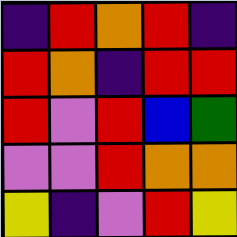[["indigo", "red", "orange", "red", "indigo"], ["red", "orange", "indigo", "red", "red"], ["red", "violet", "red", "blue", "green"], ["violet", "violet", "red", "orange", "orange"], ["yellow", "indigo", "violet", "red", "yellow"]]